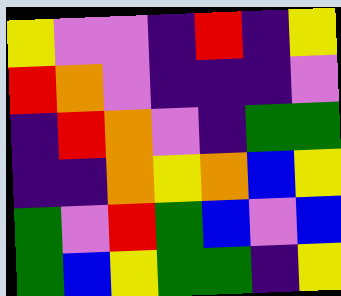[["yellow", "violet", "violet", "indigo", "red", "indigo", "yellow"], ["red", "orange", "violet", "indigo", "indigo", "indigo", "violet"], ["indigo", "red", "orange", "violet", "indigo", "green", "green"], ["indigo", "indigo", "orange", "yellow", "orange", "blue", "yellow"], ["green", "violet", "red", "green", "blue", "violet", "blue"], ["green", "blue", "yellow", "green", "green", "indigo", "yellow"]]